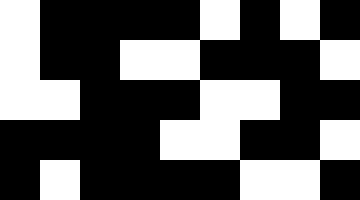[["white", "black", "black", "black", "black", "white", "black", "white", "black"], ["white", "black", "black", "white", "white", "black", "black", "black", "white"], ["white", "white", "black", "black", "black", "white", "white", "black", "black"], ["black", "black", "black", "black", "white", "white", "black", "black", "white"], ["black", "white", "black", "black", "black", "black", "white", "white", "black"]]